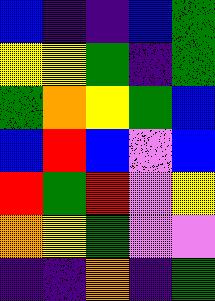[["blue", "indigo", "indigo", "blue", "green"], ["yellow", "yellow", "green", "indigo", "green"], ["green", "orange", "yellow", "green", "blue"], ["blue", "red", "blue", "violet", "blue"], ["red", "green", "red", "violet", "yellow"], ["orange", "yellow", "green", "violet", "violet"], ["indigo", "indigo", "orange", "indigo", "green"]]